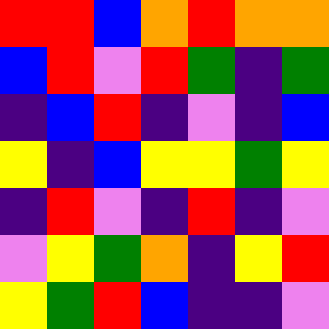[["red", "red", "blue", "orange", "red", "orange", "orange"], ["blue", "red", "violet", "red", "green", "indigo", "green"], ["indigo", "blue", "red", "indigo", "violet", "indigo", "blue"], ["yellow", "indigo", "blue", "yellow", "yellow", "green", "yellow"], ["indigo", "red", "violet", "indigo", "red", "indigo", "violet"], ["violet", "yellow", "green", "orange", "indigo", "yellow", "red"], ["yellow", "green", "red", "blue", "indigo", "indigo", "violet"]]